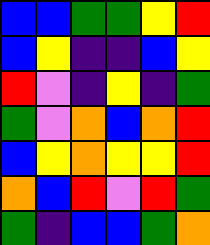[["blue", "blue", "green", "green", "yellow", "red"], ["blue", "yellow", "indigo", "indigo", "blue", "yellow"], ["red", "violet", "indigo", "yellow", "indigo", "green"], ["green", "violet", "orange", "blue", "orange", "red"], ["blue", "yellow", "orange", "yellow", "yellow", "red"], ["orange", "blue", "red", "violet", "red", "green"], ["green", "indigo", "blue", "blue", "green", "orange"]]